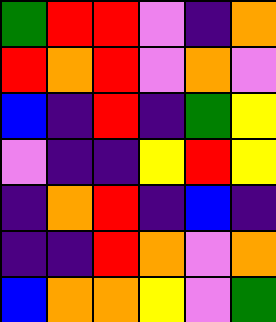[["green", "red", "red", "violet", "indigo", "orange"], ["red", "orange", "red", "violet", "orange", "violet"], ["blue", "indigo", "red", "indigo", "green", "yellow"], ["violet", "indigo", "indigo", "yellow", "red", "yellow"], ["indigo", "orange", "red", "indigo", "blue", "indigo"], ["indigo", "indigo", "red", "orange", "violet", "orange"], ["blue", "orange", "orange", "yellow", "violet", "green"]]